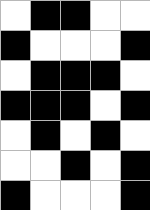[["white", "black", "black", "white", "white"], ["black", "white", "white", "white", "black"], ["white", "black", "black", "black", "white"], ["black", "black", "black", "white", "black"], ["white", "black", "white", "black", "white"], ["white", "white", "black", "white", "black"], ["black", "white", "white", "white", "black"]]